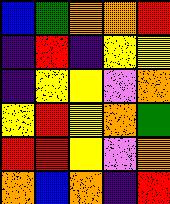[["blue", "green", "orange", "orange", "red"], ["indigo", "red", "indigo", "yellow", "yellow"], ["indigo", "yellow", "yellow", "violet", "orange"], ["yellow", "red", "yellow", "orange", "green"], ["red", "red", "yellow", "violet", "orange"], ["orange", "blue", "orange", "indigo", "red"]]